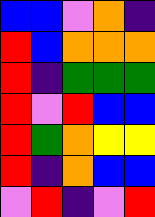[["blue", "blue", "violet", "orange", "indigo"], ["red", "blue", "orange", "orange", "orange"], ["red", "indigo", "green", "green", "green"], ["red", "violet", "red", "blue", "blue"], ["red", "green", "orange", "yellow", "yellow"], ["red", "indigo", "orange", "blue", "blue"], ["violet", "red", "indigo", "violet", "red"]]